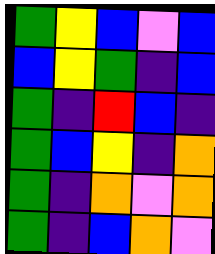[["green", "yellow", "blue", "violet", "blue"], ["blue", "yellow", "green", "indigo", "blue"], ["green", "indigo", "red", "blue", "indigo"], ["green", "blue", "yellow", "indigo", "orange"], ["green", "indigo", "orange", "violet", "orange"], ["green", "indigo", "blue", "orange", "violet"]]